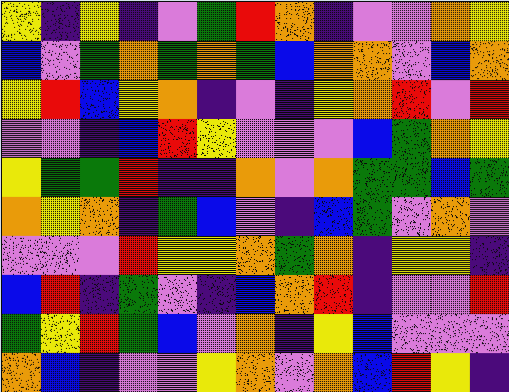[["yellow", "indigo", "yellow", "indigo", "violet", "green", "red", "orange", "indigo", "violet", "violet", "orange", "yellow"], ["blue", "violet", "green", "orange", "green", "orange", "green", "blue", "orange", "orange", "violet", "blue", "orange"], ["yellow", "red", "blue", "yellow", "orange", "indigo", "violet", "indigo", "yellow", "orange", "red", "violet", "red"], ["violet", "violet", "indigo", "blue", "red", "yellow", "violet", "violet", "violet", "blue", "green", "orange", "yellow"], ["yellow", "green", "green", "red", "indigo", "indigo", "orange", "violet", "orange", "green", "green", "blue", "green"], ["orange", "yellow", "orange", "indigo", "green", "blue", "violet", "indigo", "blue", "green", "violet", "orange", "violet"], ["violet", "violet", "violet", "red", "yellow", "yellow", "orange", "green", "orange", "indigo", "yellow", "yellow", "indigo"], ["blue", "red", "indigo", "green", "violet", "indigo", "blue", "orange", "red", "indigo", "violet", "violet", "red"], ["green", "yellow", "red", "green", "blue", "violet", "orange", "indigo", "yellow", "blue", "violet", "violet", "violet"], ["orange", "blue", "indigo", "violet", "violet", "yellow", "orange", "violet", "orange", "blue", "red", "yellow", "indigo"]]